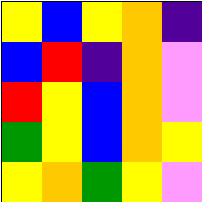[["yellow", "blue", "yellow", "orange", "indigo"], ["blue", "red", "indigo", "orange", "violet"], ["red", "yellow", "blue", "orange", "violet"], ["green", "yellow", "blue", "orange", "yellow"], ["yellow", "orange", "green", "yellow", "violet"]]